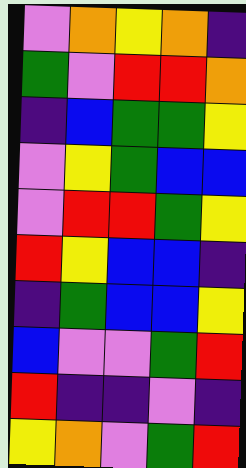[["violet", "orange", "yellow", "orange", "indigo"], ["green", "violet", "red", "red", "orange"], ["indigo", "blue", "green", "green", "yellow"], ["violet", "yellow", "green", "blue", "blue"], ["violet", "red", "red", "green", "yellow"], ["red", "yellow", "blue", "blue", "indigo"], ["indigo", "green", "blue", "blue", "yellow"], ["blue", "violet", "violet", "green", "red"], ["red", "indigo", "indigo", "violet", "indigo"], ["yellow", "orange", "violet", "green", "red"]]